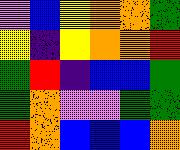[["violet", "blue", "yellow", "orange", "orange", "green"], ["yellow", "indigo", "yellow", "orange", "orange", "red"], ["green", "red", "indigo", "blue", "blue", "green"], ["green", "orange", "violet", "violet", "green", "green"], ["red", "orange", "blue", "blue", "blue", "orange"]]